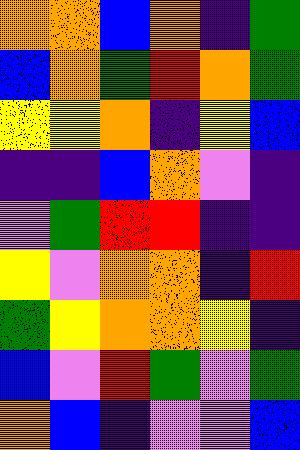[["orange", "orange", "blue", "orange", "indigo", "green"], ["blue", "orange", "green", "red", "orange", "green"], ["yellow", "yellow", "orange", "indigo", "yellow", "blue"], ["indigo", "indigo", "blue", "orange", "violet", "indigo"], ["violet", "green", "red", "red", "indigo", "indigo"], ["yellow", "violet", "orange", "orange", "indigo", "red"], ["green", "yellow", "orange", "orange", "yellow", "indigo"], ["blue", "violet", "red", "green", "violet", "green"], ["orange", "blue", "indigo", "violet", "violet", "blue"]]